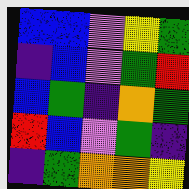[["blue", "blue", "violet", "yellow", "green"], ["indigo", "blue", "violet", "green", "red"], ["blue", "green", "indigo", "orange", "green"], ["red", "blue", "violet", "green", "indigo"], ["indigo", "green", "orange", "orange", "yellow"]]